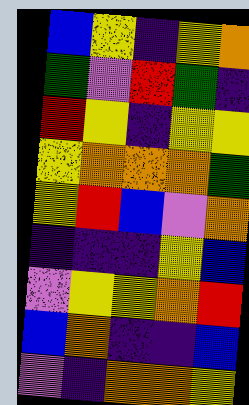[["blue", "yellow", "indigo", "yellow", "orange"], ["green", "violet", "red", "green", "indigo"], ["red", "yellow", "indigo", "yellow", "yellow"], ["yellow", "orange", "orange", "orange", "green"], ["yellow", "red", "blue", "violet", "orange"], ["indigo", "indigo", "indigo", "yellow", "blue"], ["violet", "yellow", "yellow", "orange", "red"], ["blue", "orange", "indigo", "indigo", "blue"], ["violet", "indigo", "orange", "orange", "yellow"]]